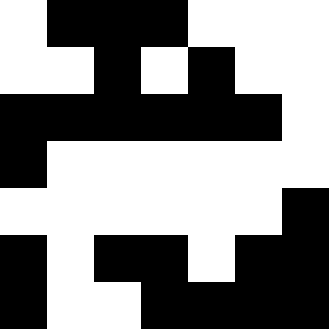[["white", "black", "black", "black", "white", "white", "white"], ["white", "white", "black", "white", "black", "white", "white"], ["black", "black", "black", "black", "black", "black", "white"], ["black", "white", "white", "white", "white", "white", "white"], ["white", "white", "white", "white", "white", "white", "black"], ["black", "white", "black", "black", "white", "black", "black"], ["black", "white", "white", "black", "black", "black", "black"]]